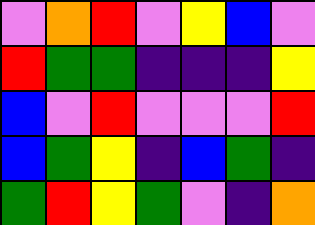[["violet", "orange", "red", "violet", "yellow", "blue", "violet"], ["red", "green", "green", "indigo", "indigo", "indigo", "yellow"], ["blue", "violet", "red", "violet", "violet", "violet", "red"], ["blue", "green", "yellow", "indigo", "blue", "green", "indigo"], ["green", "red", "yellow", "green", "violet", "indigo", "orange"]]